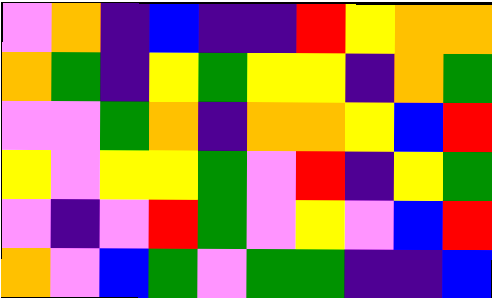[["violet", "orange", "indigo", "blue", "indigo", "indigo", "red", "yellow", "orange", "orange"], ["orange", "green", "indigo", "yellow", "green", "yellow", "yellow", "indigo", "orange", "green"], ["violet", "violet", "green", "orange", "indigo", "orange", "orange", "yellow", "blue", "red"], ["yellow", "violet", "yellow", "yellow", "green", "violet", "red", "indigo", "yellow", "green"], ["violet", "indigo", "violet", "red", "green", "violet", "yellow", "violet", "blue", "red"], ["orange", "violet", "blue", "green", "violet", "green", "green", "indigo", "indigo", "blue"]]